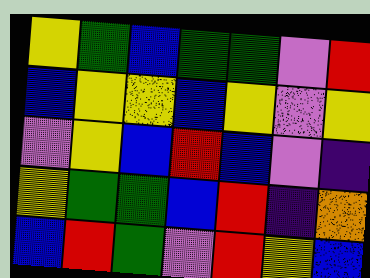[["yellow", "green", "blue", "green", "green", "violet", "red"], ["blue", "yellow", "yellow", "blue", "yellow", "violet", "yellow"], ["violet", "yellow", "blue", "red", "blue", "violet", "indigo"], ["yellow", "green", "green", "blue", "red", "indigo", "orange"], ["blue", "red", "green", "violet", "red", "yellow", "blue"]]